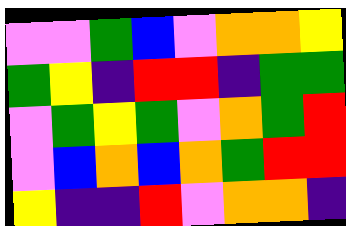[["violet", "violet", "green", "blue", "violet", "orange", "orange", "yellow"], ["green", "yellow", "indigo", "red", "red", "indigo", "green", "green"], ["violet", "green", "yellow", "green", "violet", "orange", "green", "red"], ["violet", "blue", "orange", "blue", "orange", "green", "red", "red"], ["yellow", "indigo", "indigo", "red", "violet", "orange", "orange", "indigo"]]